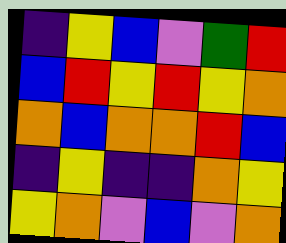[["indigo", "yellow", "blue", "violet", "green", "red"], ["blue", "red", "yellow", "red", "yellow", "orange"], ["orange", "blue", "orange", "orange", "red", "blue"], ["indigo", "yellow", "indigo", "indigo", "orange", "yellow"], ["yellow", "orange", "violet", "blue", "violet", "orange"]]